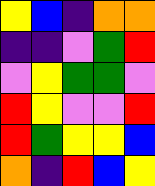[["yellow", "blue", "indigo", "orange", "orange"], ["indigo", "indigo", "violet", "green", "red"], ["violet", "yellow", "green", "green", "violet"], ["red", "yellow", "violet", "violet", "red"], ["red", "green", "yellow", "yellow", "blue"], ["orange", "indigo", "red", "blue", "yellow"]]